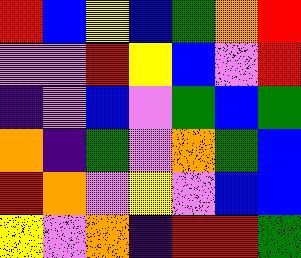[["red", "blue", "yellow", "blue", "green", "orange", "red"], ["violet", "violet", "red", "yellow", "blue", "violet", "red"], ["indigo", "violet", "blue", "violet", "green", "blue", "green"], ["orange", "indigo", "green", "violet", "orange", "green", "blue"], ["red", "orange", "violet", "yellow", "violet", "blue", "blue"], ["yellow", "violet", "orange", "indigo", "red", "red", "green"]]